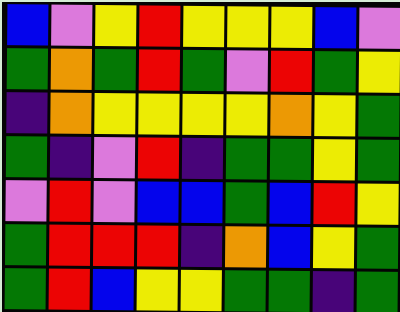[["blue", "violet", "yellow", "red", "yellow", "yellow", "yellow", "blue", "violet"], ["green", "orange", "green", "red", "green", "violet", "red", "green", "yellow"], ["indigo", "orange", "yellow", "yellow", "yellow", "yellow", "orange", "yellow", "green"], ["green", "indigo", "violet", "red", "indigo", "green", "green", "yellow", "green"], ["violet", "red", "violet", "blue", "blue", "green", "blue", "red", "yellow"], ["green", "red", "red", "red", "indigo", "orange", "blue", "yellow", "green"], ["green", "red", "blue", "yellow", "yellow", "green", "green", "indigo", "green"]]